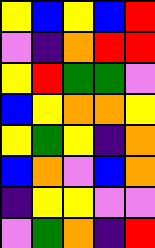[["yellow", "blue", "yellow", "blue", "red"], ["violet", "indigo", "orange", "red", "red"], ["yellow", "red", "green", "green", "violet"], ["blue", "yellow", "orange", "orange", "yellow"], ["yellow", "green", "yellow", "indigo", "orange"], ["blue", "orange", "violet", "blue", "orange"], ["indigo", "yellow", "yellow", "violet", "violet"], ["violet", "green", "orange", "indigo", "red"]]